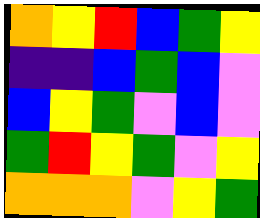[["orange", "yellow", "red", "blue", "green", "yellow"], ["indigo", "indigo", "blue", "green", "blue", "violet"], ["blue", "yellow", "green", "violet", "blue", "violet"], ["green", "red", "yellow", "green", "violet", "yellow"], ["orange", "orange", "orange", "violet", "yellow", "green"]]